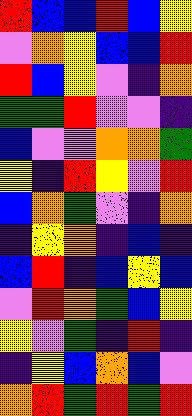[["red", "blue", "blue", "red", "blue", "yellow"], ["violet", "orange", "yellow", "blue", "blue", "red"], ["red", "blue", "yellow", "violet", "indigo", "orange"], ["green", "green", "red", "violet", "violet", "indigo"], ["blue", "violet", "violet", "orange", "orange", "green"], ["yellow", "indigo", "red", "yellow", "violet", "red"], ["blue", "orange", "green", "violet", "indigo", "orange"], ["indigo", "yellow", "orange", "indigo", "blue", "indigo"], ["blue", "red", "indigo", "blue", "yellow", "blue"], ["violet", "red", "orange", "green", "blue", "yellow"], ["yellow", "violet", "green", "indigo", "red", "indigo"], ["indigo", "yellow", "blue", "orange", "blue", "violet"], ["orange", "red", "green", "red", "green", "red"]]